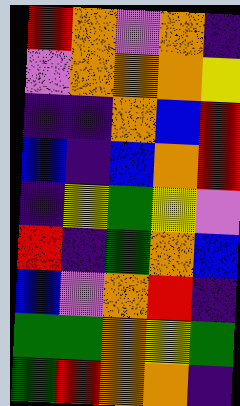[["red", "orange", "violet", "orange", "indigo"], ["violet", "orange", "orange", "orange", "yellow"], ["indigo", "indigo", "orange", "blue", "red"], ["blue", "indigo", "blue", "orange", "red"], ["indigo", "yellow", "green", "yellow", "violet"], ["red", "indigo", "green", "orange", "blue"], ["blue", "violet", "orange", "red", "indigo"], ["green", "green", "orange", "yellow", "green"], ["green", "red", "orange", "orange", "indigo"]]